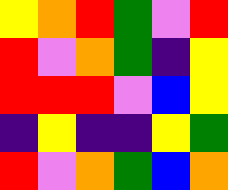[["yellow", "orange", "red", "green", "violet", "red"], ["red", "violet", "orange", "green", "indigo", "yellow"], ["red", "red", "red", "violet", "blue", "yellow"], ["indigo", "yellow", "indigo", "indigo", "yellow", "green"], ["red", "violet", "orange", "green", "blue", "orange"]]